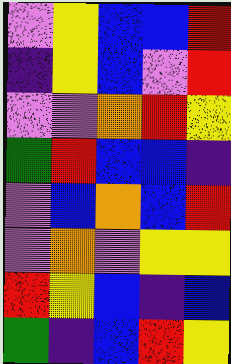[["violet", "yellow", "blue", "blue", "red"], ["indigo", "yellow", "blue", "violet", "red"], ["violet", "violet", "orange", "red", "yellow"], ["green", "red", "blue", "blue", "indigo"], ["violet", "blue", "orange", "blue", "red"], ["violet", "orange", "violet", "yellow", "yellow"], ["red", "yellow", "blue", "indigo", "blue"], ["green", "indigo", "blue", "red", "yellow"]]